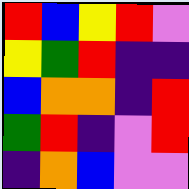[["red", "blue", "yellow", "red", "violet"], ["yellow", "green", "red", "indigo", "indigo"], ["blue", "orange", "orange", "indigo", "red"], ["green", "red", "indigo", "violet", "red"], ["indigo", "orange", "blue", "violet", "violet"]]